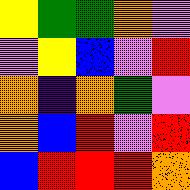[["yellow", "green", "green", "orange", "violet"], ["violet", "yellow", "blue", "violet", "red"], ["orange", "indigo", "orange", "green", "violet"], ["orange", "blue", "red", "violet", "red"], ["blue", "red", "red", "red", "orange"]]